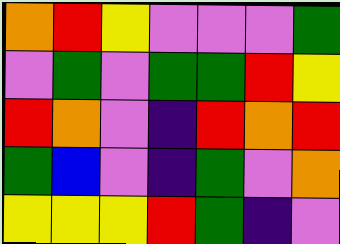[["orange", "red", "yellow", "violet", "violet", "violet", "green"], ["violet", "green", "violet", "green", "green", "red", "yellow"], ["red", "orange", "violet", "indigo", "red", "orange", "red"], ["green", "blue", "violet", "indigo", "green", "violet", "orange"], ["yellow", "yellow", "yellow", "red", "green", "indigo", "violet"]]